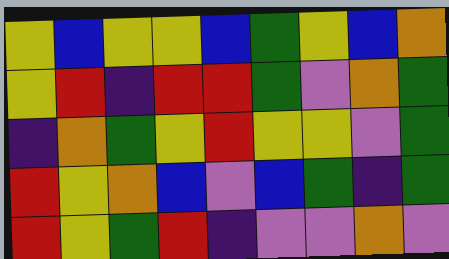[["yellow", "blue", "yellow", "yellow", "blue", "green", "yellow", "blue", "orange"], ["yellow", "red", "indigo", "red", "red", "green", "violet", "orange", "green"], ["indigo", "orange", "green", "yellow", "red", "yellow", "yellow", "violet", "green"], ["red", "yellow", "orange", "blue", "violet", "blue", "green", "indigo", "green"], ["red", "yellow", "green", "red", "indigo", "violet", "violet", "orange", "violet"]]